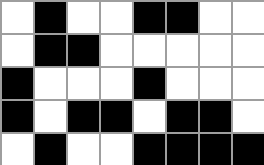[["white", "black", "white", "white", "black", "black", "white", "white"], ["white", "black", "black", "white", "white", "white", "white", "white"], ["black", "white", "white", "white", "black", "white", "white", "white"], ["black", "white", "black", "black", "white", "black", "black", "white"], ["white", "black", "white", "white", "black", "black", "black", "black"]]